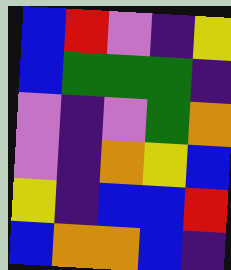[["blue", "red", "violet", "indigo", "yellow"], ["blue", "green", "green", "green", "indigo"], ["violet", "indigo", "violet", "green", "orange"], ["violet", "indigo", "orange", "yellow", "blue"], ["yellow", "indigo", "blue", "blue", "red"], ["blue", "orange", "orange", "blue", "indigo"]]